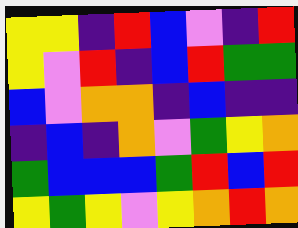[["yellow", "yellow", "indigo", "red", "blue", "violet", "indigo", "red"], ["yellow", "violet", "red", "indigo", "blue", "red", "green", "green"], ["blue", "violet", "orange", "orange", "indigo", "blue", "indigo", "indigo"], ["indigo", "blue", "indigo", "orange", "violet", "green", "yellow", "orange"], ["green", "blue", "blue", "blue", "green", "red", "blue", "red"], ["yellow", "green", "yellow", "violet", "yellow", "orange", "red", "orange"]]